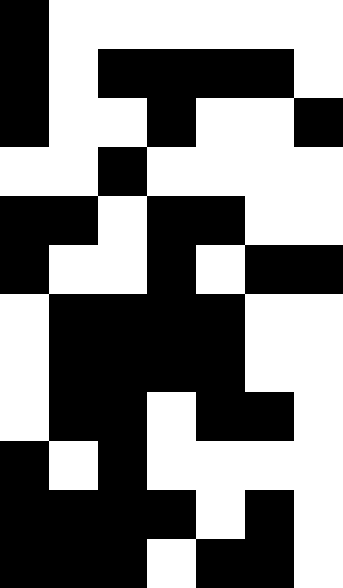[["black", "white", "white", "white", "white", "white", "white"], ["black", "white", "black", "black", "black", "black", "white"], ["black", "white", "white", "black", "white", "white", "black"], ["white", "white", "black", "white", "white", "white", "white"], ["black", "black", "white", "black", "black", "white", "white"], ["black", "white", "white", "black", "white", "black", "black"], ["white", "black", "black", "black", "black", "white", "white"], ["white", "black", "black", "black", "black", "white", "white"], ["white", "black", "black", "white", "black", "black", "white"], ["black", "white", "black", "white", "white", "white", "white"], ["black", "black", "black", "black", "white", "black", "white"], ["black", "black", "black", "white", "black", "black", "white"]]